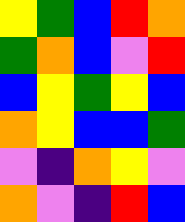[["yellow", "green", "blue", "red", "orange"], ["green", "orange", "blue", "violet", "red"], ["blue", "yellow", "green", "yellow", "blue"], ["orange", "yellow", "blue", "blue", "green"], ["violet", "indigo", "orange", "yellow", "violet"], ["orange", "violet", "indigo", "red", "blue"]]